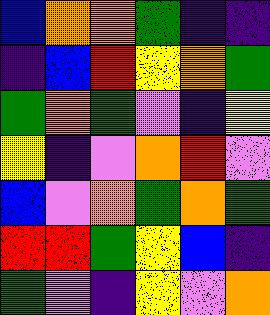[["blue", "orange", "orange", "green", "indigo", "indigo"], ["indigo", "blue", "red", "yellow", "orange", "green"], ["green", "orange", "green", "violet", "indigo", "yellow"], ["yellow", "indigo", "violet", "orange", "red", "violet"], ["blue", "violet", "orange", "green", "orange", "green"], ["red", "red", "green", "yellow", "blue", "indigo"], ["green", "violet", "indigo", "yellow", "violet", "orange"]]